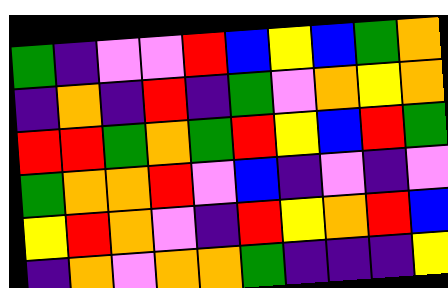[["green", "indigo", "violet", "violet", "red", "blue", "yellow", "blue", "green", "orange"], ["indigo", "orange", "indigo", "red", "indigo", "green", "violet", "orange", "yellow", "orange"], ["red", "red", "green", "orange", "green", "red", "yellow", "blue", "red", "green"], ["green", "orange", "orange", "red", "violet", "blue", "indigo", "violet", "indigo", "violet"], ["yellow", "red", "orange", "violet", "indigo", "red", "yellow", "orange", "red", "blue"], ["indigo", "orange", "violet", "orange", "orange", "green", "indigo", "indigo", "indigo", "yellow"]]